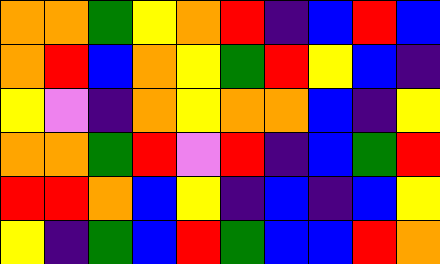[["orange", "orange", "green", "yellow", "orange", "red", "indigo", "blue", "red", "blue"], ["orange", "red", "blue", "orange", "yellow", "green", "red", "yellow", "blue", "indigo"], ["yellow", "violet", "indigo", "orange", "yellow", "orange", "orange", "blue", "indigo", "yellow"], ["orange", "orange", "green", "red", "violet", "red", "indigo", "blue", "green", "red"], ["red", "red", "orange", "blue", "yellow", "indigo", "blue", "indigo", "blue", "yellow"], ["yellow", "indigo", "green", "blue", "red", "green", "blue", "blue", "red", "orange"]]